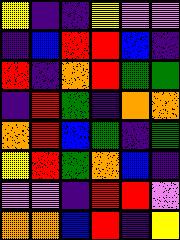[["yellow", "indigo", "indigo", "yellow", "violet", "violet"], ["indigo", "blue", "red", "red", "blue", "indigo"], ["red", "indigo", "orange", "red", "green", "green"], ["indigo", "red", "green", "indigo", "orange", "orange"], ["orange", "red", "blue", "green", "indigo", "green"], ["yellow", "red", "green", "orange", "blue", "indigo"], ["violet", "violet", "indigo", "red", "red", "violet"], ["orange", "orange", "blue", "red", "indigo", "yellow"]]